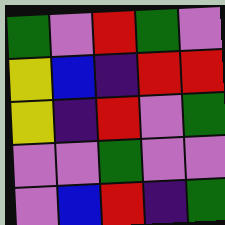[["green", "violet", "red", "green", "violet"], ["yellow", "blue", "indigo", "red", "red"], ["yellow", "indigo", "red", "violet", "green"], ["violet", "violet", "green", "violet", "violet"], ["violet", "blue", "red", "indigo", "green"]]